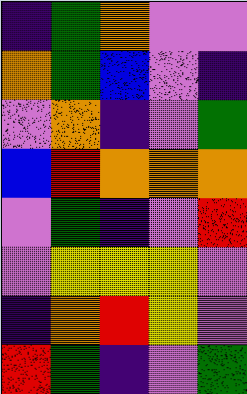[["indigo", "green", "orange", "violet", "violet"], ["orange", "green", "blue", "violet", "indigo"], ["violet", "orange", "indigo", "violet", "green"], ["blue", "red", "orange", "orange", "orange"], ["violet", "green", "indigo", "violet", "red"], ["violet", "yellow", "yellow", "yellow", "violet"], ["indigo", "orange", "red", "yellow", "violet"], ["red", "green", "indigo", "violet", "green"]]